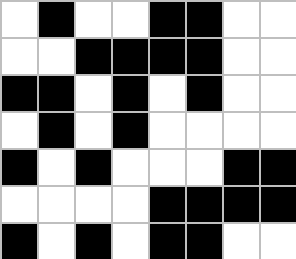[["white", "black", "white", "white", "black", "black", "white", "white"], ["white", "white", "black", "black", "black", "black", "white", "white"], ["black", "black", "white", "black", "white", "black", "white", "white"], ["white", "black", "white", "black", "white", "white", "white", "white"], ["black", "white", "black", "white", "white", "white", "black", "black"], ["white", "white", "white", "white", "black", "black", "black", "black"], ["black", "white", "black", "white", "black", "black", "white", "white"]]